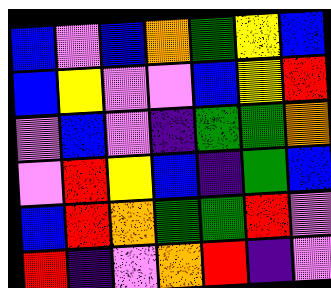[["blue", "violet", "blue", "orange", "green", "yellow", "blue"], ["blue", "yellow", "violet", "violet", "blue", "yellow", "red"], ["violet", "blue", "violet", "indigo", "green", "green", "orange"], ["violet", "red", "yellow", "blue", "indigo", "green", "blue"], ["blue", "red", "orange", "green", "green", "red", "violet"], ["red", "indigo", "violet", "orange", "red", "indigo", "violet"]]